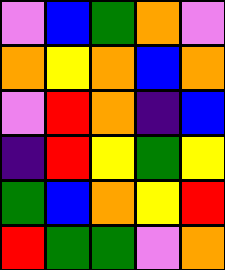[["violet", "blue", "green", "orange", "violet"], ["orange", "yellow", "orange", "blue", "orange"], ["violet", "red", "orange", "indigo", "blue"], ["indigo", "red", "yellow", "green", "yellow"], ["green", "blue", "orange", "yellow", "red"], ["red", "green", "green", "violet", "orange"]]